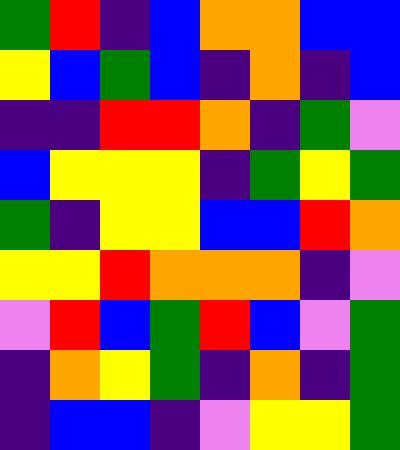[["green", "red", "indigo", "blue", "orange", "orange", "blue", "blue"], ["yellow", "blue", "green", "blue", "indigo", "orange", "indigo", "blue"], ["indigo", "indigo", "red", "red", "orange", "indigo", "green", "violet"], ["blue", "yellow", "yellow", "yellow", "indigo", "green", "yellow", "green"], ["green", "indigo", "yellow", "yellow", "blue", "blue", "red", "orange"], ["yellow", "yellow", "red", "orange", "orange", "orange", "indigo", "violet"], ["violet", "red", "blue", "green", "red", "blue", "violet", "green"], ["indigo", "orange", "yellow", "green", "indigo", "orange", "indigo", "green"], ["indigo", "blue", "blue", "indigo", "violet", "yellow", "yellow", "green"]]